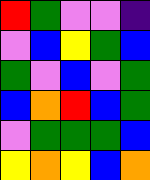[["red", "green", "violet", "violet", "indigo"], ["violet", "blue", "yellow", "green", "blue"], ["green", "violet", "blue", "violet", "green"], ["blue", "orange", "red", "blue", "green"], ["violet", "green", "green", "green", "blue"], ["yellow", "orange", "yellow", "blue", "orange"]]